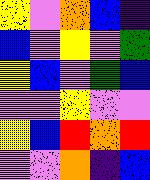[["yellow", "violet", "orange", "blue", "indigo"], ["blue", "violet", "yellow", "violet", "green"], ["yellow", "blue", "violet", "green", "blue"], ["violet", "violet", "yellow", "violet", "violet"], ["yellow", "blue", "red", "orange", "red"], ["violet", "violet", "orange", "indigo", "blue"]]